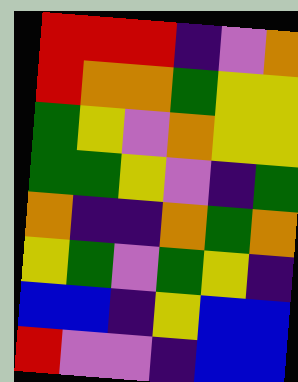[["red", "red", "red", "indigo", "violet", "orange"], ["red", "orange", "orange", "green", "yellow", "yellow"], ["green", "yellow", "violet", "orange", "yellow", "yellow"], ["green", "green", "yellow", "violet", "indigo", "green"], ["orange", "indigo", "indigo", "orange", "green", "orange"], ["yellow", "green", "violet", "green", "yellow", "indigo"], ["blue", "blue", "indigo", "yellow", "blue", "blue"], ["red", "violet", "violet", "indigo", "blue", "blue"]]